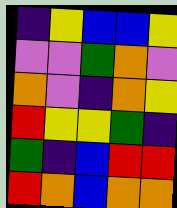[["indigo", "yellow", "blue", "blue", "yellow"], ["violet", "violet", "green", "orange", "violet"], ["orange", "violet", "indigo", "orange", "yellow"], ["red", "yellow", "yellow", "green", "indigo"], ["green", "indigo", "blue", "red", "red"], ["red", "orange", "blue", "orange", "orange"]]